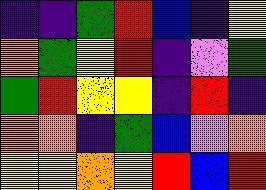[["indigo", "indigo", "green", "red", "blue", "indigo", "yellow"], ["orange", "green", "yellow", "red", "indigo", "violet", "green"], ["green", "red", "yellow", "yellow", "indigo", "red", "indigo"], ["orange", "orange", "indigo", "green", "blue", "violet", "orange"], ["yellow", "yellow", "orange", "yellow", "red", "blue", "red"]]